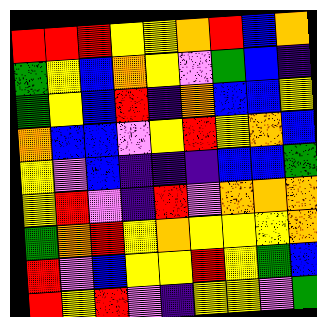[["red", "red", "red", "yellow", "yellow", "orange", "red", "blue", "orange"], ["green", "yellow", "blue", "orange", "yellow", "violet", "green", "blue", "indigo"], ["green", "yellow", "blue", "red", "indigo", "orange", "blue", "blue", "yellow"], ["orange", "blue", "blue", "violet", "yellow", "red", "yellow", "orange", "blue"], ["yellow", "violet", "blue", "indigo", "indigo", "indigo", "blue", "blue", "green"], ["yellow", "red", "violet", "indigo", "red", "violet", "orange", "orange", "orange"], ["green", "orange", "red", "yellow", "orange", "yellow", "yellow", "yellow", "orange"], ["red", "violet", "blue", "yellow", "yellow", "red", "yellow", "green", "blue"], ["red", "yellow", "red", "violet", "indigo", "yellow", "yellow", "violet", "green"]]